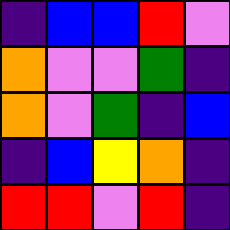[["indigo", "blue", "blue", "red", "violet"], ["orange", "violet", "violet", "green", "indigo"], ["orange", "violet", "green", "indigo", "blue"], ["indigo", "blue", "yellow", "orange", "indigo"], ["red", "red", "violet", "red", "indigo"]]